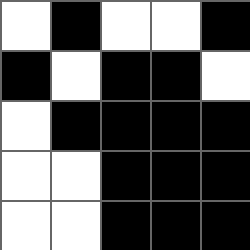[["white", "black", "white", "white", "black"], ["black", "white", "black", "black", "white"], ["white", "black", "black", "black", "black"], ["white", "white", "black", "black", "black"], ["white", "white", "black", "black", "black"]]